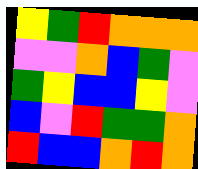[["yellow", "green", "red", "orange", "orange", "orange"], ["violet", "violet", "orange", "blue", "green", "violet"], ["green", "yellow", "blue", "blue", "yellow", "violet"], ["blue", "violet", "red", "green", "green", "orange"], ["red", "blue", "blue", "orange", "red", "orange"]]